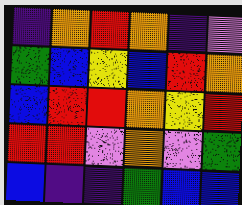[["indigo", "orange", "red", "orange", "indigo", "violet"], ["green", "blue", "yellow", "blue", "red", "orange"], ["blue", "red", "red", "orange", "yellow", "red"], ["red", "red", "violet", "orange", "violet", "green"], ["blue", "indigo", "indigo", "green", "blue", "blue"]]